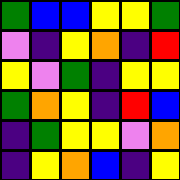[["green", "blue", "blue", "yellow", "yellow", "green"], ["violet", "indigo", "yellow", "orange", "indigo", "red"], ["yellow", "violet", "green", "indigo", "yellow", "yellow"], ["green", "orange", "yellow", "indigo", "red", "blue"], ["indigo", "green", "yellow", "yellow", "violet", "orange"], ["indigo", "yellow", "orange", "blue", "indigo", "yellow"]]